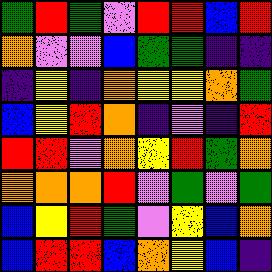[["green", "red", "green", "violet", "red", "red", "blue", "red"], ["orange", "violet", "violet", "blue", "green", "green", "indigo", "indigo"], ["indigo", "yellow", "indigo", "orange", "yellow", "yellow", "orange", "green"], ["blue", "yellow", "red", "orange", "indigo", "violet", "indigo", "red"], ["red", "red", "violet", "orange", "yellow", "red", "green", "orange"], ["orange", "orange", "orange", "red", "violet", "green", "violet", "green"], ["blue", "yellow", "red", "green", "violet", "yellow", "blue", "orange"], ["blue", "red", "red", "blue", "orange", "yellow", "blue", "indigo"]]